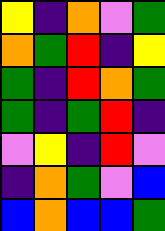[["yellow", "indigo", "orange", "violet", "green"], ["orange", "green", "red", "indigo", "yellow"], ["green", "indigo", "red", "orange", "green"], ["green", "indigo", "green", "red", "indigo"], ["violet", "yellow", "indigo", "red", "violet"], ["indigo", "orange", "green", "violet", "blue"], ["blue", "orange", "blue", "blue", "green"]]